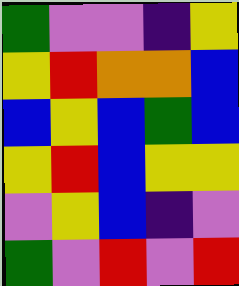[["green", "violet", "violet", "indigo", "yellow"], ["yellow", "red", "orange", "orange", "blue"], ["blue", "yellow", "blue", "green", "blue"], ["yellow", "red", "blue", "yellow", "yellow"], ["violet", "yellow", "blue", "indigo", "violet"], ["green", "violet", "red", "violet", "red"]]